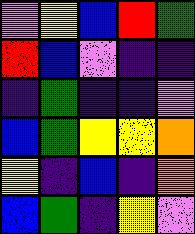[["violet", "yellow", "blue", "red", "green"], ["red", "blue", "violet", "indigo", "indigo"], ["indigo", "green", "indigo", "indigo", "violet"], ["blue", "green", "yellow", "yellow", "orange"], ["yellow", "indigo", "blue", "indigo", "orange"], ["blue", "green", "indigo", "yellow", "violet"]]